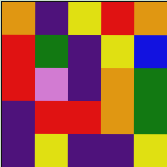[["orange", "indigo", "yellow", "red", "orange"], ["red", "green", "indigo", "yellow", "blue"], ["red", "violet", "indigo", "orange", "green"], ["indigo", "red", "red", "orange", "green"], ["indigo", "yellow", "indigo", "indigo", "yellow"]]